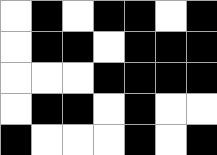[["white", "black", "white", "black", "black", "white", "black"], ["white", "black", "black", "white", "black", "black", "black"], ["white", "white", "white", "black", "black", "black", "black"], ["white", "black", "black", "white", "black", "white", "white"], ["black", "white", "white", "white", "black", "white", "black"]]